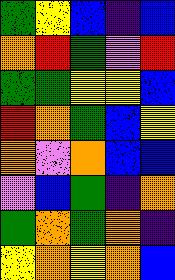[["green", "yellow", "blue", "indigo", "blue"], ["orange", "red", "green", "violet", "red"], ["green", "green", "yellow", "yellow", "blue"], ["red", "orange", "green", "blue", "yellow"], ["orange", "violet", "orange", "blue", "blue"], ["violet", "blue", "green", "indigo", "orange"], ["green", "orange", "green", "orange", "indigo"], ["yellow", "orange", "yellow", "orange", "blue"]]